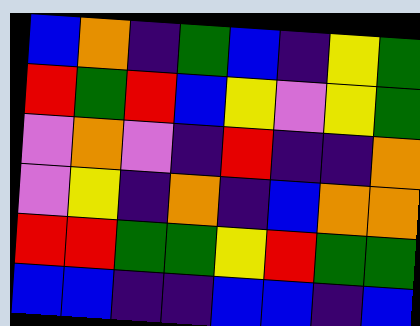[["blue", "orange", "indigo", "green", "blue", "indigo", "yellow", "green"], ["red", "green", "red", "blue", "yellow", "violet", "yellow", "green"], ["violet", "orange", "violet", "indigo", "red", "indigo", "indigo", "orange"], ["violet", "yellow", "indigo", "orange", "indigo", "blue", "orange", "orange"], ["red", "red", "green", "green", "yellow", "red", "green", "green"], ["blue", "blue", "indigo", "indigo", "blue", "blue", "indigo", "blue"]]